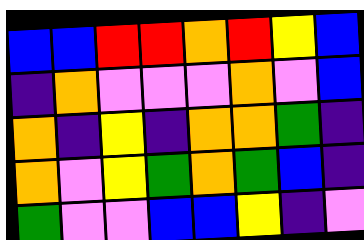[["blue", "blue", "red", "red", "orange", "red", "yellow", "blue"], ["indigo", "orange", "violet", "violet", "violet", "orange", "violet", "blue"], ["orange", "indigo", "yellow", "indigo", "orange", "orange", "green", "indigo"], ["orange", "violet", "yellow", "green", "orange", "green", "blue", "indigo"], ["green", "violet", "violet", "blue", "blue", "yellow", "indigo", "violet"]]